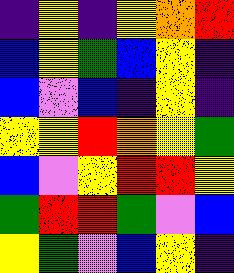[["indigo", "yellow", "indigo", "yellow", "orange", "red"], ["blue", "yellow", "green", "blue", "yellow", "indigo"], ["blue", "violet", "blue", "indigo", "yellow", "indigo"], ["yellow", "yellow", "red", "orange", "yellow", "green"], ["blue", "violet", "yellow", "red", "red", "yellow"], ["green", "red", "red", "green", "violet", "blue"], ["yellow", "green", "violet", "blue", "yellow", "indigo"]]